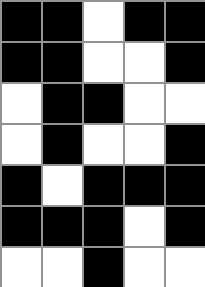[["black", "black", "white", "black", "black"], ["black", "black", "white", "white", "black"], ["white", "black", "black", "white", "white"], ["white", "black", "white", "white", "black"], ["black", "white", "black", "black", "black"], ["black", "black", "black", "white", "black"], ["white", "white", "black", "white", "white"]]